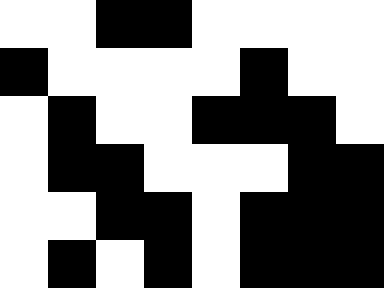[["white", "white", "black", "black", "white", "white", "white", "white"], ["black", "white", "white", "white", "white", "black", "white", "white"], ["white", "black", "white", "white", "black", "black", "black", "white"], ["white", "black", "black", "white", "white", "white", "black", "black"], ["white", "white", "black", "black", "white", "black", "black", "black"], ["white", "black", "white", "black", "white", "black", "black", "black"]]